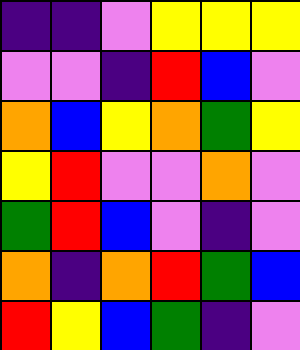[["indigo", "indigo", "violet", "yellow", "yellow", "yellow"], ["violet", "violet", "indigo", "red", "blue", "violet"], ["orange", "blue", "yellow", "orange", "green", "yellow"], ["yellow", "red", "violet", "violet", "orange", "violet"], ["green", "red", "blue", "violet", "indigo", "violet"], ["orange", "indigo", "orange", "red", "green", "blue"], ["red", "yellow", "blue", "green", "indigo", "violet"]]